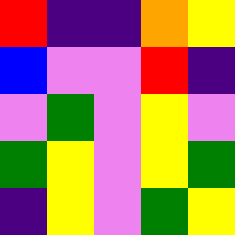[["red", "indigo", "indigo", "orange", "yellow"], ["blue", "violet", "violet", "red", "indigo"], ["violet", "green", "violet", "yellow", "violet"], ["green", "yellow", "violet", "yellow", "green"], ["indigo", "yellow", "violet", "green", "yellow"]]